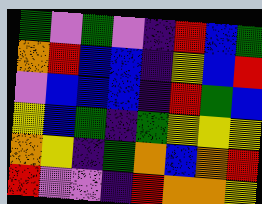[["green", "violet", "green", "violet", "indigo", "red", "blue", "green"], ["orange", "red", "blue", "blue", "indigo", "yellow", "blue", "red"], ["violet", "blue", "blue", "blue", "indigo", "red", "green", "blue"], ["yellow", "blue", "green", "indigo", "green", "yellow", "yellow", "yellow"], ["orange", "yellow", "indigo", "green", "orange", "blue", "orange", "red"], ["red", "violet", "violet", "indigo", "red", "orange", "orange", "yellow"]]